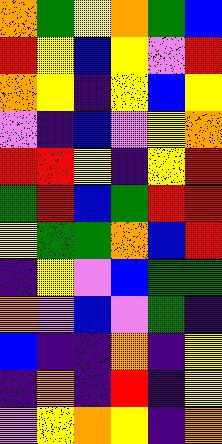[["orange", "green", "yellow", "orange", "green", "blue"], ["red", "yellow", "blue", "yellow", "violet", "red"], ["orange", "yellow", "indigo", "yellow", "blue", "yellow"], ["violet", "indigo", "blue", "violet", "yellow", "orange"], ["red", "red", "yellow", "indigo", "yellow", "red"], ["green", "red", "blue", "green", "red", "red"], ["yellow", "green", "green", "orange", "blue", "red"], ["indigo", "yellow", "violet", "blue", "green", "green"], ["orange", "violet", "blue", "violet", "green", "indigo"], ["blue", "indigo", "indigo", "orange", "indigo", "yellow"], ["indigo", "orange", "indigo", "red", "indigo", "yellow"], ["violet", "yellow", "orange", "yellow", "indigo", "orange"]]